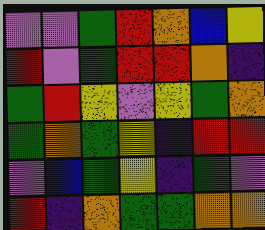[["violet", "violet", "green", "red", "orange", "blue", "yellow"], ["red", "violet", "green", "red", "red", "orange", "indigo"], ["green", "red", "yellow", "violet", "yellow", "green", "orange"], ["green", "orange", "green", "yellow", "indigo", "red", "red"], ["violet", "blue", "green", "yellow", "indigo", "green", "violet"], ["red", "indigo", "orange", "green", "green", "orange", "orange"]]